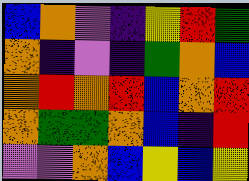[["blue", "orange", "violet", "indigo", "yellow", "red", "green"], ["orange", "indigo", "violet", "indigo", "green", "orange", "blue"], ["orange", "red", "orange", "red", "blue", "orange", "red"], ["orange", "green", "green", "orange", "blue", "indigo", "red"], ["violet", "violet", "orange", "blue", "yellow", "blue", "yellow"]]